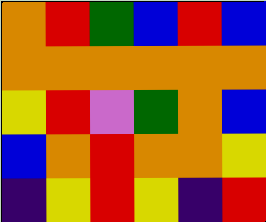[["orange", "red", "green", "blue", "red", "blue"], ["orange", "orange", "orange", "orange", "orange", "orange"], ["yellow", "red", "violet", "green", "orange", "blue"], ["blue", "orange", "red", "orange", "orange", "yellow"], ["indigo", "yellow", "red", "yellow", "indigo", "red"]]